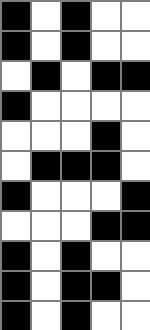[["black", "white", "black", "white", "white"], ["black", "white", "black", "white", "white"], ["white", "black", "white", "black", "black"], ["black", "white", "white", "white", "white"], ["white", "white", "white", "black", "white"], ["white", "black", "black", "black", "white"], ["black", "white", "white", "white", "black"], ["white", "white", "white", "black", "black"], ["black", "white", "black", "white", "white"], ["black", "white", "black", "black", "white"], ["black", "white", "black", "white", "white"]]